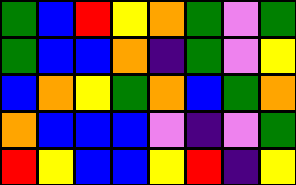[["green", "blue", "red", "yellow", "orange", "green", "violet", "green"], ["green", "blue", "blue", "orange", "indigo", "green", "violet", "yellow"], ["blue", "orange", "yellow", "green", "orange", "blue", "green", "orange"], ["orange", "blue", "blue", "blue", "violet", "indigo", "violet", "green"], ["red", "yellow", "blue", "blue", "yellow", "red", "indigo", "yellow"]]